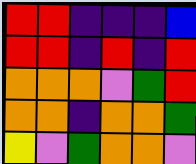[["red", "red", "indigo", "indigo", "indigo", "blue"], ["red", "red", "indigo", "red", "indigo", "red"], ["orange", "orange", "orange", "violet", "green", "red"], ["orange", "orange", "indigo", "orange", "orange", "green"], ["yellow", "violet", "green", "orange", "orange", "violet"]]